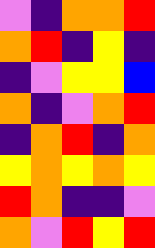[["violet", "indigo", "orange", "orange", "red"], ["orange", "red", "indigo", "yellow", "indigo"], ["indigo", "violet", "yellow", "yellow", "blue"], ["orange", "indigo", "violet", "orange", "red"], ["indigo", "orange", "red", "indigo", "orange"], ["yellow", "orange", "yellow", "orange", "yellow"], ["red", "orange", "indigo", "indigo", "violet"], ["orange", "violet", "red", "yellow", "red"]]